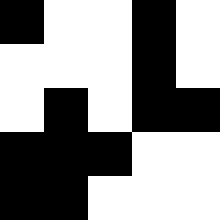[["black", "white", "white", "black", "white"], ["white", "white", "white", "black", "white"], ["white", "black", "white", "black", "black"], ["black", "black", "black", "white", "white"], ["black", "black", "white", "white", "white"]]